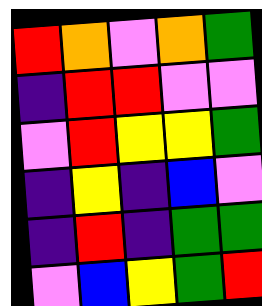[["red", "orange", "violet", "orange", "green"], ["indigo", "red", "red", "violet", "violet"], ["violet", "red", "yellow", "yellow", "green"], ["indigo", "yellow", "indigo", "blue", "violet"], ["indigo", "red", "indigo", "green", "green"], ["violet", "blue", "yellow", "green", "red"]]